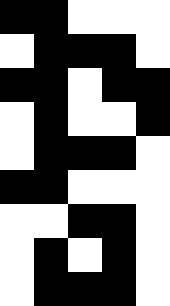[["black", "black", "white", "white", "white"], ["white", "black", "black", "black", "white"], ["black", "black", "white", "black", "black"], ["white", "black", "white", "white", "black"], ["white", "black", "black", "black", "white"], ["black", "black", "white", "white", "white"], ["white", "white", "black", "black", "white"], ["white", "black", "white", "black", "white"], ["white", "black", "black", "black", "white"]]